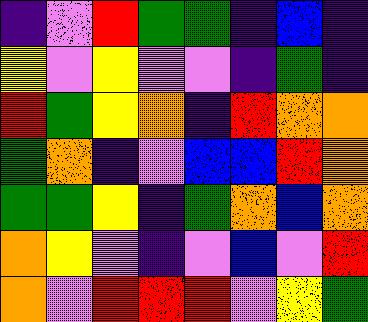[["indigo", "violet", "red", "green", "green", "indigo", "blue", "indigo"], ["yellow", "violet", "yellow", "violet", "violet", "indigo", "green", "indigo"], ["red", "green", "yellow", "orange", "indigo", "red", "orange", "orange"], ["green", "orange", "indigo", "violet", "blue", "blue", "red", "orange"], ["green", "green", "yellow", "indigo", "green", "orange", "blue", "orange"], ["orange", "yellow", "violet", "indigo", "violet", "blue", "violet", "red"], ["orange", "violet", "red", "red", "red", "violet", "yellow", "green"]]